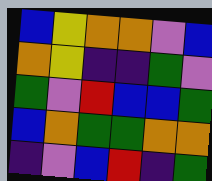[["blue", "yellow", "orange", "orange", "violet", "blue"], ["orange", "yellow", "indigo", "indigo", "green", "violet"], ["green", "violet", "red", "blue", "blue", "green"], ["blue", "orange", "green", "green", "orange", "orange"], ["indigo", "violet", "blue", "red", "indigo", "green"]]